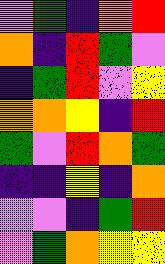[["violet", "green", "indigo", "orange", "red"], ["orange", "indigo", "red", "green", "violet"], ["indigo", "green", "red", "violet", "yellow"], ["orange", "orange", "yellow", "indigo", "red"], ["green", "violet", "red", "orange", "green"], ["indigo", "indigo", "yellow", "indigo", "orange"], ["violet", "violet", "indigo", "green", "red"], ["violet", "green", "orange", "yellow", "yellow"]]